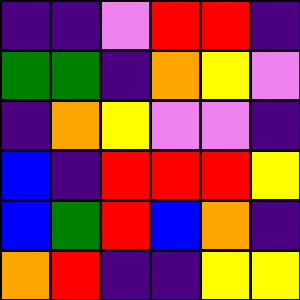[["indigo", "indigo", "violet", "red", "red", "indigo"], ["green", "green", "indigo", "orange", "yellow", "violet"], ["indigo", "orange", "yellow", "violet", "violet", "indigo"], ["blue", "indigo", "red", "red", "red", "yellow"], ["blue", "green", "red", "blue", "orange", "indigo"], ["orange", "red", "indigo", "indigo", "yellow", "yellow"]]